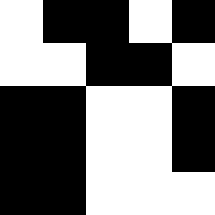[["white", "black", "black", "white", "black"], ["white", "white", "black", "black", "white"], ["black", "black", "white", "white", "black"], ["black", "black", "white", "white", "black"], ["black", "black", "white", "white", "white"]]